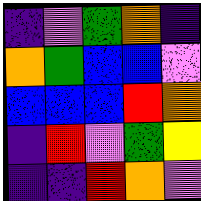[["indigo", "violet", "green", "orange", "indigo"], ["orange", "green", "blue", "blue", "violet"], ["blue", "blue", "blue", "red", "orange"], ["indigo", "red", "violet", "green", "yellow"], ["indigo", "indigo", "red", "orange", "violet"]]